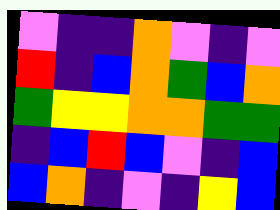[["violet", "indigo", "indigo", "orange", "violet", "indigo", "violet"], ["red", "indigo", "blue", "orange", "green", "blue", "orange"], ["green", "yellow", "yellow", "orange", "orange", "green", "green"], ["indigo", "blue", "red", "blue", "violet", "indigo", "blue"], ["blue", "orange", "indigo", "violet", "indigo", "yellow", "blue"]]